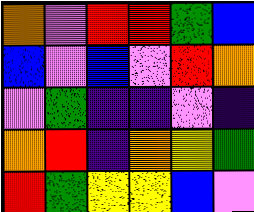[["orange", "violet", "red", "red", "green", "blue"], ["blue", "violet", "blue", "violet", "red", "orange"], ["violet", "green", "indigo", "indigo", "violet", "indigo"], ["orange", "red", "indigo", "orange", "yellow", "green"], ["red", "green", "yellow", "yellow", "blue", "violet"]]